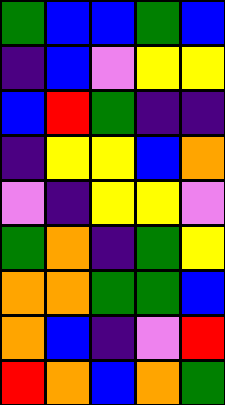[["green", "blue", "blue", "green", "blue"], ["indigo", "blue", "violet", "yellow", "yellow"], ["blue", "red", "green", "indigo", "indigo"], ["indigo", "yellow", "yellow", "blue", "orange"], ["violet", "indigo", "yellow", "yellow", "violet"], ["green", "orange", "indigo", "green", "yellow"], ["orange", "orange", "green", "green", "blue"], ["orange", "blue", "indigo", "violet", "red"], ["red", "orange", "blue", "orange", "green"]]